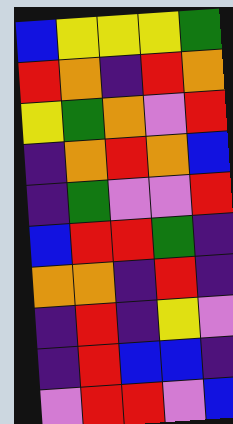[["blue", "yellow", "yellow", "yellow", "green"], ["red", "orange", "indigo", "red", "orange"], ["yellow", "green", "orange", "violet", "red"], ["indigo", "orange", "red", "orange", "blue"], ["indigo", "green", "violet", "violet", "red"], ["blue", "red", "red", "green", "indigo"], ["orange", "orange", "indigo", "red", "indigo"], ["indigo", "red", "indigo", "yellow", "violet"], ["indigo", "red", "blue", "blue", "indigo"], ["violet", "red", "red", "violet", "blue"]]